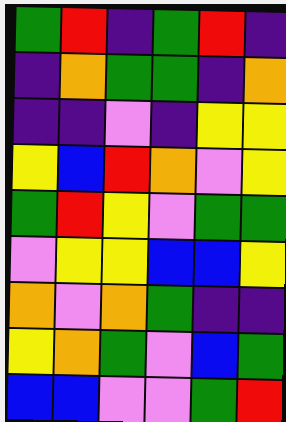[["green", "red", "indigo", "green", "red", "indigo"], ["indigo", "orange", "green", "green", "indigo", "orange"], ["indigo", "indigo", "violet", "indigo", "yellow", "yellow"], ["yellow", "blue", "red", "orange", "violet", "yellow"], ["green", "red", "yellow", "violet", "green", "green"], ["violet", "yellow", "yellow", "blue", "blue", "yellow"], ["orange", "violet", "orange", "green", "indigo", "indigo"], ["yellow", "orange", "green", "violet", "blue", "green"], ["blue", "blue", "violet", "violet", "green", "red"]]